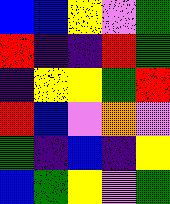[["blue", "blue", "yellow", "violet", "green"], ["red", "indigo", "indigo", "red", "green"], ["indigo", "yellow", "yellow", "green", "red"], ["red", "blue", "violet", "orange", "violet"], ["green", "indigo", "blue", "indigo", "yellow"], ["blue", "green", "yellow", "violet", "green"]]